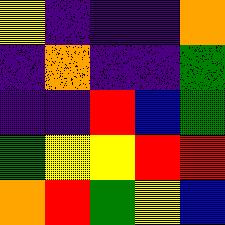[["yellow", "indigo", "indigo", "indigo", "orange"], ["indigo", "orange", "indigo", "indigo", "green"], ["indigo", "indigo", "red", "blue", "green"], ["green", "yellow", "yellow", "red", "red"], ["orange", "red", "green", "yellow", "blue"]]